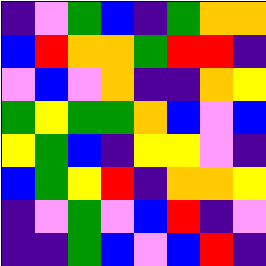[["indigo", "violet", "green", "blue", "indigo", "green", "orange", "orange"], ["blue", "red", "orange", "orange", "green", "red", "red", "indigo"], ["violet", "blue", "violet", "orange", "indigo", "indigo", "orange", "yellow"], ["green", "yellow", "green", "green", "orange", "blue", "violet", "blue"], ["yellow", "green", "blue", "indigo", "yellow", "yellow", "violet", "indigo"], ["blue", "green", "yellow", "red", "indigo", "orange", "orange", "yellow"], ["indigo", "violet", "green", "violet", "blue", "red", "indigo", "violet"], ["indigo", "indigo", "green", "blue", "violet", "blue", "red", "indigo"]]